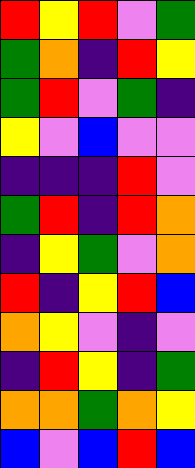[["red", "yellow", "red", "violet", "green"], ["green", "orange", "indigo", "red", "yellow"], ["green", "red", "violet", "green", "indigo"], ["yellow", "violet", "blue", "violet", "violet"], ["indigo", "indigo", "indigo", "red", "violet"], ["green", "red", "indigo", "red", "orange"], ["indigo", "yellow", "green", "violet", "orange"], ["red", "indigo", "yellow", "red", "blue"], ["orange", "yellow", "violet", "indigo", "violet"], ["indigo", "red", "yellow", "indigo", "green"], ["orange", "orange", "green", "orange", "yellow"], ["blue", "violet", "blue", "red", "blue"]]